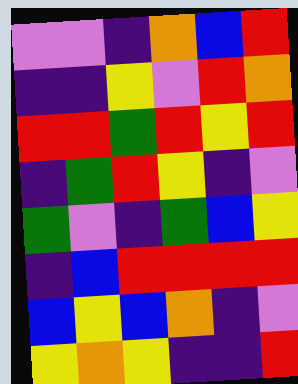[["violet", "violet", "indigo", "orange", "blue", "red"], ["indigo", "indigo", "yellow", "violet", "red", "orange"], ["red", "red", "green", "red", "yellow", "red"], ["indigo", "green", "red", "yellow", "indigo", "violet"], ["green", "violet", "indigo", "green", "blue", "yellow"], ["indigo", "blue", "red", "red", "red", "red"], ["blue", "yellow", "blue", "orange", "indigo", "violet"], ["yellow", "orange", "yellow", "indigo", "indigo", "red"]]